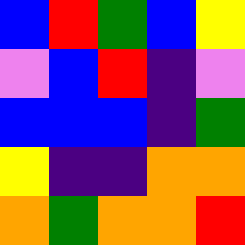[["blue", "red", "green", "blue", "yellow"], ["violet", "blue", "red", "indigo", "violet"], ["blue", "blue", "blue", "indigo", "green"], ["yellow", "indigo", "indigo", "orange", "orange"], ["orange", "green", "orange", "orange", "red"]]